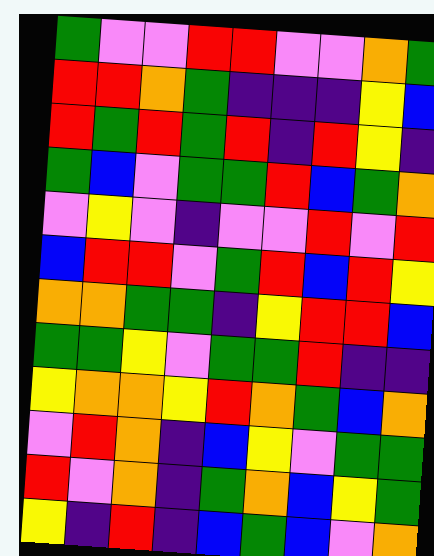[["green", "violet", "violet", "red", "red", "violet", "violet", "orange", "green"], ["red", "red", "orange", "green", "indigo", "indigo", "indigo", "yellow", "blue"], ["red", "green", "red", "green", "red", "indigo", "red", "yellow", "indigo"], ["green", "blue", "violet", "green", "green", "red", "blue", "green", "orange"], ["violet", "yellow", "violet", "indigo", "violet", "violet", "red", "violet", "red"], ["blue", "red", "red", "violet", "green", "red", "blue", "red", "yellow"], ["orange", "orange", "green", "green", "indigo", "yellow", "red", "red", "blue"], ["green", "green", "yellow", "violet", "green", "green", "red", "indigo", "indigo"], ["yellow", "orange", "orange", "yellow", "red", "orange", "green", "blue", "orange"], ["violet", "red", "orange", "indigo", "blue", "yellow", "violet", "green", "green"], ["red", "violet", "orange", "indigo", "green", "orange", "blue", "yellow", "green"], ["yellow", "indigo", "red", "indigo", "blue", "green", "blue", "violet", "orange"]]